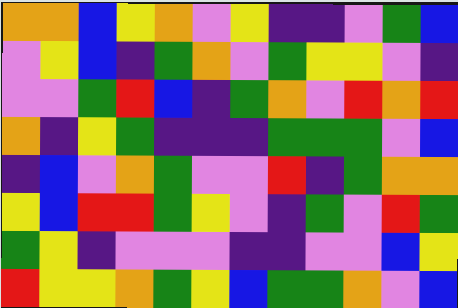[["orange", "orange", "blue", "yellow", "orange", "violet", "yellow", "indigo", "indigo", "violet", "green", "blue"], ["violet", "yellow", "blue", "indigo", "green", "orange", "violet", "green", "yellow", "yellow", "violet", "indigo"], ["violet", "violet", "green", "red", "blue", "indigo", "green", "orange", "violet", "red", "orange", "red"], ["orange", "indigo", "yellow", "green", "indigo", "indigo", "indigo", "green", "green", "green", "violet", "blue"], ["indigo", "blue", "violet", "orange", "green", "violet", "violet", "red", "indigo", "green", "orange", "orange"], ["yellow", "blue", "red", "red", "green", "yellow", "violet", "indigo", "green", "violet", "red", "green"], ["green", "yellow", "indigo", "violet", "violet", "violet", "indigo", "indigo", "violet", "violet", "blue", "yellow"], ["red", "yellow", "yellow", "orange", "green", "yellow", "blue", "green", "green", "orange", "violet", "blue"]]